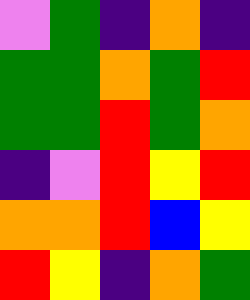[["violet", "green", "indigo", "orange", "indigo"], ["green", "green", "orange", "green", "red"], ["green", "green", "red", "green", "orange"], ["indigo", "violet", "red", "yellow", "red"], ["orange", "orange", "red", "blue", "yellow"], ["red", "yellow", "indigo", "orange", "green"]]